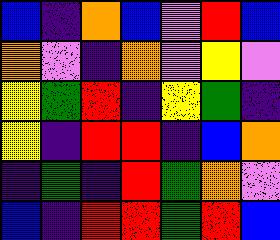[["blue", "indigo", "orange", "blue", "violet", "red", "blue"], ["orange", "violet", "indigo", "orange", "violet", "yellow", "violet"], ["yellow", "green", "red", "indigo", "yellow", "green", "indigo"], ["yellow", "indigo", "red", "red", "indigo", "blue", "orange"], ["indigo", "green", "indigo", "red", "green", "orange", "violet"], ["blue", "indigo", "red", "red", "green", "red", "blue"]]